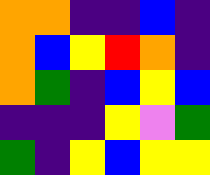[["orange", "orange", "indigo", "indigo", "blue", "indigo"], ["orange", "blue", "yellow", "red", "orange", "indigo"], ["orange", "green", "indigo", "blue", "yellow", "blue"], ["indigo", "indigo", "indigo", "yellow", "violet", "green"], ["green", "indigo", "yellow", "blue", "yellow", "yellow"]]